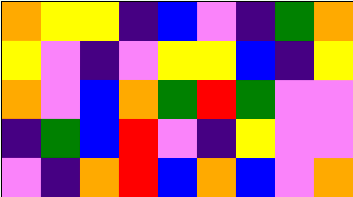[["orange", "yellow", "yellow", "indigo", "blue", "violet", "indigo", "green", "orange"], ["yellow", "violet", "indigo", "violet", "yellow", "yellow", "blue", "indigo", "yellow"], ["orange", "violet", "blue", "orange", "green", "red", "green", "violet", "violet"], ["indigo", "green", "blue", "red", "violet", "indigo", "yellow", "violet", "violet"], ["violet", "indigo", "orange", "red", "blue", "orange", "blue", "violet", "orange"]]